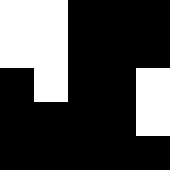[["white", "white", "black", "black", "black"], ["white", "white", "black", "black", "black"], ["black", "white", "black", "black", "white"], ["black", "black", "black", "black", "white"], ["black", "black", "black", "black", "black"]]